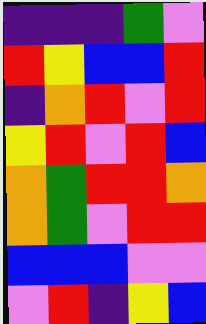[["indigo", "indigo", "indigo", "green", "violet"], ["red", "yellow", "blue", "blue", "red"], ["indigo", "orange", "red", "violet", "red"], ["yellow", "red", "violet", "red", "blue"], ["orange", "green", "red", "red", "orange"], ["orange", "green", "violet", "red", "red"], ["blue", "blue", "blue", "violet", "violet"], ["violet", "red", "indigo", "yellow", "blue"]]